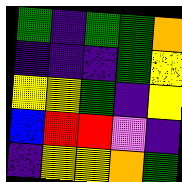[["green", "indigo", "green", "green", "orange"], ["indigo", "indigo", "indigo", "green", "yellow"], ["yellow", "yellow", "green", "indigo", "yellow"], ["blue", "red", "red", "violet", "indigo"], ["indigo", "yellow", "yellow", "orange", "green"]]